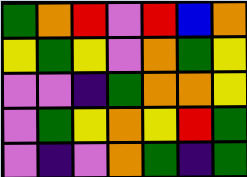[["green", "orange", "red", "violet", "red", "blue", "orange"], ["yellow", "green", "yellow", "violet", "orange", "green", "yellow"], ["violet", "violet", "indigo", "green", "orange", "orange", "yellow"], ["violet", "green", "yellow", "orange", "yellow", "red", "green"], ["violet", "indigo", "violet", "orange", "green", "indigo", "green"]]